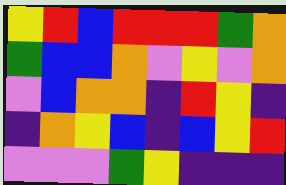[["yellow", "red", "blue", "red", "red", "red", "green", "orange"], ["green", "blue", "blue", "orange", "violet", "yellow", "violet", "orange"], ["violet", "blue", "orange", "orange", "indigo", "red", "yellow", "indigo"], ["indigo", "orange", "yellow", "blue", "indigo", "blue", "yellow", "red"], ["violet", "violet", "violet", "green", "yellow", "indigo", "indigo", "indigo"]]